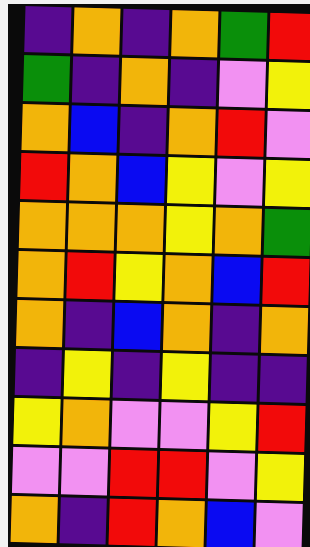[["indigo", "orange", "indigo", "orange", "green", "red"], ["green", "indigo", "orange", "indigo", "violet", "yellow"], ["orange", "blue", "indigo", "orange", "red", "violet"], ["red", "orange", "blue", "yellow", "violet", "yellow"], ["orange", "orange", "orange", "yellow", "orange", "green"], ["orange", "red", "yellow", "orange", "blue", "red"], ["orange", "indigo", "blue", "orange", "indigo", "orange"], ["indigo", "yellow", "indigo", "yellow", "indigo", "indigo"], ["yellow", "orange", "violet", "violet", "yellow", "red"], ["violet", "violet", "red", "red", "violet", "yellow"], ["orange", "indigo", "red", "orange", "blue", "violet"]]